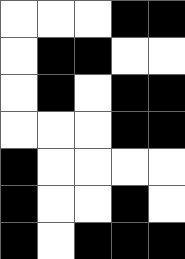[["white", "white", "white", "black", "black"], ["white", "black", "black", "white", "white"], ["white", "black", "white", "black", "black"], ["white", "white", "white", "black", "black"], ["black", "white", "white", "white", "white"], ["black", "white", "white", "black", "white"], ["black", "white", "black", "black", "black"]]